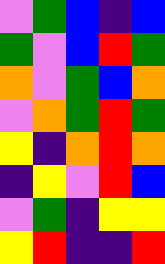[["violet", "green", "blue", "indigo", "blue"], ["green", "violet", "blue", "red", "green"], ["orange", "violet", "green", "blue", "orange"], ["violet", "orange", "green", "red", "green"], ["yellow", "indigo", "orange", "red", "orange"], ["indigo", "yellow", "violet", "red", "blue"], ["violet", "green", "indigo", "yellow", "yellow"], ["yellow", "red", "indigo", "indigo", "red"]]